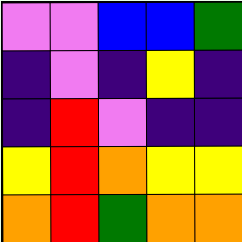[["violet", "violet", "blue", "blue", "green"], ["indigo", "violet", "indigo", "yellow", "indigo"], ["indigo", "red", "violet", "indigo", "indigo"], ["yellow", "red", "orange", "yellow", "yellow"], ["orange", "red", "green", "orange", "orange"]]